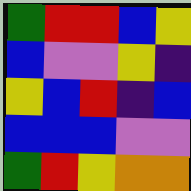[["green", "red", "red", "blue", "yellow"], ["blue", "violet", "violet", "yellow", "indigo"], ["yellow", "blue", "red", "indigo", "blue"], ["blue", "blue", "blue", "violet", "violet"], ["green", "red", "yellow", "orange", "orange"]]